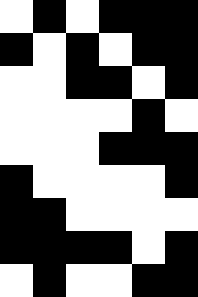[["white", "black", "white", "black", "black", "black"], ["black", "white", "black", "white", "black", "black"], ["white", "white", "black", "black", "white", "black"], ["white", "white", "white", "white", "black", "white"], ["white", "white", "white", "black", "black", "black"], ["black", "white", "white", "white", "white", "black"], ["black", "black", "white", "white", "white", "white"], ["black", "black", "black", "black", "white", "black"], ["white", "black", "white", "white", "black", "black"]]